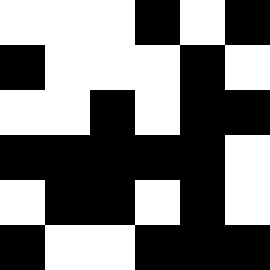[["white", "white", "white", "black", "white", "black"], ["black", "white", "white", "white", "black", "white"], ["white", "white", "black", "white", "black", "black"], ["black", "black", "black", "black", "black", "white"], ["white", "black", "black", "white", "black", "white"], ["black", "white", "white", "black", "black", "black"]]